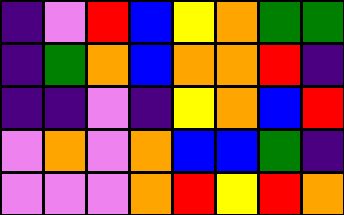[["indigo", "violet", "red", "blue", "yellow", "orange", "green", "green"], ["indigo", "green", "orange", "blue", "orange", "orange", "red", "indigo"], ["indigo", "indigo", "violet", "indigo", "yellow", "orange", "blue", "red"], ["violet", "orange", "violet", "orange", "blue", "blue", "green", "indigo"], ["violet", "violet", "violet", "orange", "red", "yellow", "red", "orange"]]